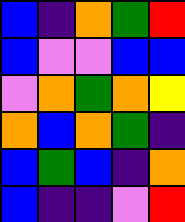[["blue", "indigo", "orange", "green", "red"], ["blue", "violet", "violet", "blue", "blue"], ["violet", "orange", "green", "orange", "yellow"], ["orange", "blue", "orange", "green", "indigo"], ["blue", "green", "blue", "indigo", "orange"], ["blue", "indigo", "indigo", "violet", "red"]]